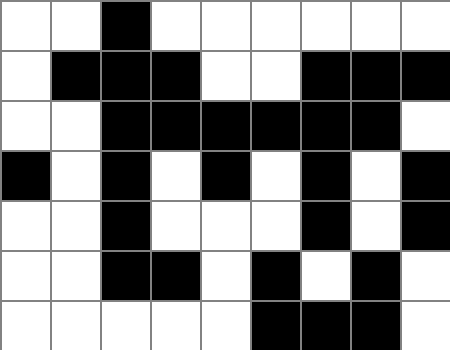[["white", "white", "black", "white", "white", "white", "white", "white", "white"], ["white", "black", "black", "black", "white", "white", "black", "black", "black"], ["white", "white", "black", "black", "black", "black", "black", "black", "white"], ["black", "white", "black", "white", "black", "white", "black", "white", "black"], ["white", "white", "black", "white", "white", "white", "black", "white", "black"], ["white", "white", "black", "black", "white", "black", "white", "black", "white"], ["white", "white", "white", "white", "white", "black", "black", "black", "white"]]